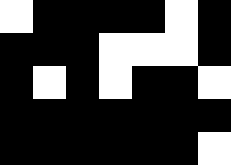[["white", "black", "black", "black", "black", "white", "black"], ["black", "black", "black", "white", "white", "white", "black"], ["black", "white", "black", "white", "black", "black", "white"], ["black", "black", "black", "black", "black", "black", "black"], ["black", "black", "black", "black", "black", "black", "white"]]